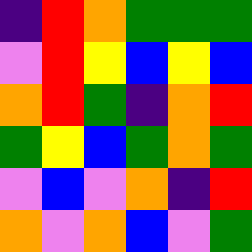[["indigo", "red", "orange", "green", "green", "green"], ["violet", "red", "yellow", "blue", "yellow", "blue"], ["orange", "red", "green", "indigo", "orange", "red"], ["green", "yellow", "blue", "green", "orange", "green"], ["violet", "blue", "violet", "orange", "indigo", "red"], ["orange", "violet", "orange", "blue", "violet", "green"]]